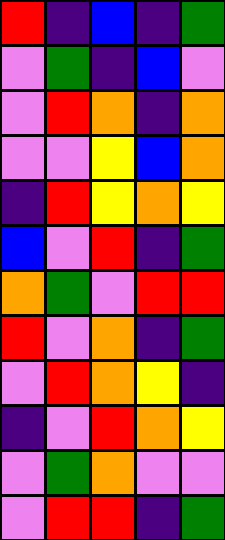[["red", "indigo", "blue", "indigo", "green"], ["violet", "green", "indigo", "blue", "violet"], ["violet", "red", "orange", "indigo", "orange"], ["violet", "violet", "yellow", "blue", "orange"], ["indigo", "red", "yellow", "orange", "yellow"], ["blue", "violet", "red", "indigo", "green"], ["orange", "green", "violet", "red", "red"], ["red", "violet", "orange", "indigo", "green"], ["violet", "red", "orange", "yellow", "indigo"], ["indigo", "violet", "red", "orange", "yellow"], ["violet", "green", "orange", "violet", "violet"], ["violet", "red", "red", "indigo", "green"]]